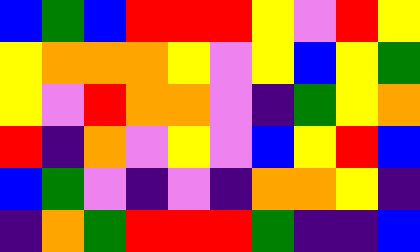[["blue", "green", "blue", "red", "red", "red", "yellow", "violet", "red", "yellow"], ["yellow", "orange", "orange", "orange", "yellow", "violet", "yellow", "blue", "yellow", "green"], ["yellow", "violet", "red", "orange", "orange", "violet", "indigo", "green", "yellow", "orange"], ["red", "indigo", "orange", "violet", "yellow", "violet", "blue", "yellow", "red", "blue"], ["blue", "green", "violet", "indigo", "violet", "indigo", "orange", "orange", "yellow", "indigo"], ["indigo", "orange", "green", "red", "red", "red", "green", "indigo", "indigo", "blue"]]